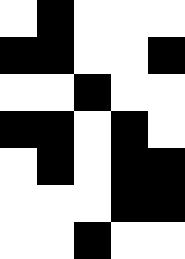[["white", "black", "white", "white", "white"], ["black", "black", "white", "white", "black"], ["white", "white", "black", "white", "white"], ["black", "black", "white", "black", "white"], ["white", "black", "white", "black", "black"], ["white", "white", "white", "black", "black"], ["white", "white", "black", "white", "white"]]